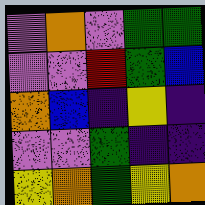[["violet", "orange", "violet", "green", "green"], ["violet", "violet", "red", "green", "blue"], ["orange", "blue", "indigo", "yellow", "indigo"], ["violet", "violet", "green", "indigo", "indigo"], ["yellow", "orange", "green", "yellow", "orange"]]